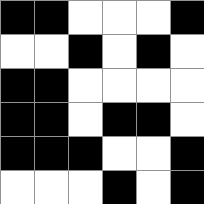[["black", "black", "white", "white", "white", "black"], ["white", "white", "black", "white", "black", "white"], ["black", "black", "white", "white", "white", "white"], ["black", "black", "white", "black", "black", "white"], ["black", "black", "black", "white", "white", "black"], ["white", "white", "white", "black", "white", "black"]]